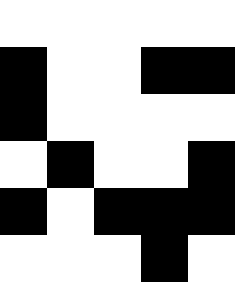[["white", "white", "white", "white", "white"], ["black", "white", "white", "black", "black"], ["black", "white", "white", "white", "white"], ["white", "black", "white", "white", "black"], ["black", "white", "black", "black", "black"], ["white", "white", "white", "black", "white"]]